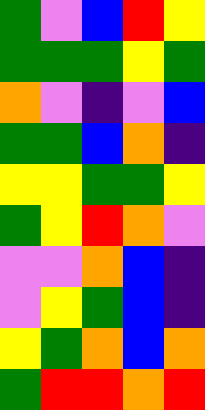[["green", "violet", "blue", "red", "yellow"], ["green", "green", "green", "yellow", "green"], ["orange", "violet", "indigo", "violet", "blue"], ["green", "green", "blue", "orange", "indigo"], ["yellow", "yellow", "green", "green", "yellow"], ["green", "yellow", "red", "orange", "violet"], ["violet", "violet", "orange", "blue", "indigo"], ["violet", "yellow", "green", "blue", "indigo"], ["yellow", "green", "orange", "blue", "orange"], ["green", "red", "red", "orange", "red"]]